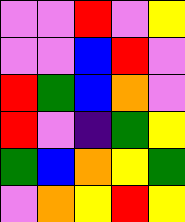[["violet", "violet", "red", "violet", "yellow"], ["violet", "violet", "blue", "red", "violet"], ["red", "green", "blue", "orange", "violet"], ["red", "violet", "indigo", "green", "yellow"], ["green", "blue", "orange", "yellow", "green"], ["violet", "orange", "yellow", "red", "yellow"]]